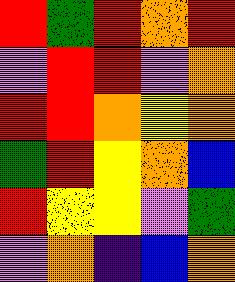[["red", "green", "red", "orange", "red"], ["violet", "red", "red", "violet", "orange"], ["red", "red", "orange", "yellow", "orange"], ["green", "red", "yellow", "orange", "blue"], ["red", "yellow", "yellow", "violet", "green"], ["violet", "orange", "indigo", "blue", "orange"]]